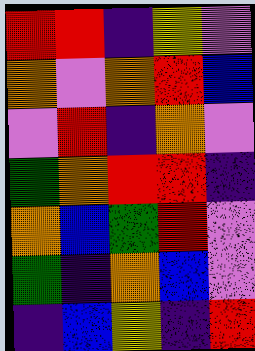[["red", "red", "indigo", "yellow", "violet"], ["orange", "violet", "orange", "red", "blue"], ["violet", "red", "indigo", "orange", "violet"], ["green", "orange", "red", "red", "indigo"], ["orange", "blue", "green", "red", "violet"], ["green", "indigo", "orange", "blue", "violet"], ["indigo", "blue", "yellow", "indigo", "red"]]